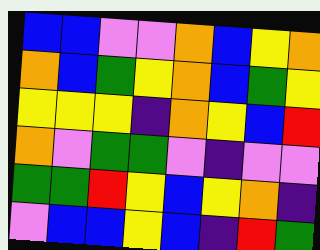[["blue", "blue", "violet", "violet", "orange", "blue", "yellow", "orange"], ["orange", "blue", "green", "yellow", "orange", "blue", "green", "yellow"], ["yellow", "yellow", "yellow", "indigo", "orange", "yellow", "blue", "red"], ["orange", "violet", "green", "green", "violet", "indigo", "violet", "violet"], ["green", "green", "red", "yellow", "blue", "yellow", "orange", "indigo"], ["violet", "blue", "blue", "yellow", "blue", "indigo", "red", "green"]]